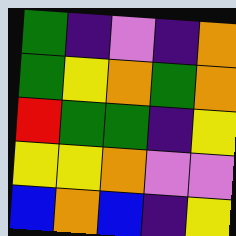[["green", "indigo", "violet", "indigo", "orange"], ["green", "yellow", "orange", "green", "orange"], ["red", "green", "green", "indigo", "yellow"], ["yellow", "yellow", "orange", "violet", "violet"], ["blue", "orange", "blue", "indigo", "yellow"]]